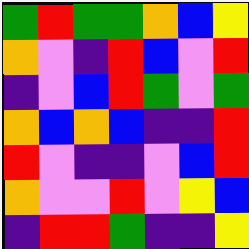[["green", "red", "green", "green", "orange", "blue", "yellow"], ["orange", "violet", "indigo", "red", "blue", "violet", "red"], ["indigo", "violet", "blue", "red", "green", "violet", "green"], ["orange", "blue", "orange", "blue", "indigo", "indigo", "red"], ["red", "violet", "indigo", "indigo", "violet", "blue", "red"], ["orange", "violet", "violet", "red", "violet", "yellow", "blue"], ["indigo", "red", "red", "green", "indigo", "indigo", "yellow"]]